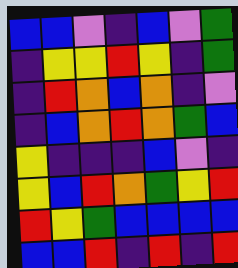[["blue", "blue", "violet", "indigo", "blue", "violet", "green"], ["indigo", "yellow", "yellow", "red", "yellow", "indigo", "green"], ["indigo", "red", "orange", "blue", "orange", "indigo", "violet"], ["indigo", "blue", "orange", "red", "orange", "green", "blue"], ["yellow", "indigo", "indigo", "indigo", "blue", "violet", "indigo"], ["yellow", "blue", "red", "orange", "green", "yellow", "red"], ["red", "yellow", "green", "blue", "blue", "blue", "blue"], ["blue", "blue", "red", "indigo", "red", "indigo", "red"]]